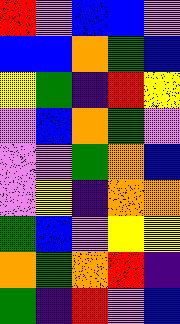[["red", "violet", "blue", "blue", "violet"], ["blue", "blue", "orange", "green", "blue"], ["yellow", "green", "indigo", "red", "yellow"], ["violet", "blue", "orange", "green", "violet"], ["violet", "violet", "green", "orange", "blue"], ["violet", "yellow", "indigo", "orange", "orange"], ["green", "blue", "violet", "yellow", "yellow"], ["orange", "green", "orange", "red", "indigo"], ["green", "indigo", "red", "violet", "blue"]]